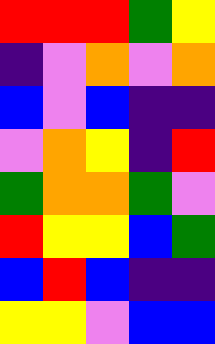[["red", "red", "red", "green", "yellow"], ["indigo", "violet", "orange", "violet", "orange"], ["blue", "violet", "blue", "indigo", "indigo"], ["violet", "orange", "yellow", "indigo", "red"], ["green", "orange", "orange", "green", "violet"], ["red", "yellow", "yellow", "blue", "green"], ["blue", "red", "blue", "indigo", "indigo"], ["yellow", "yellow", "violet", "blue", "blue"]]